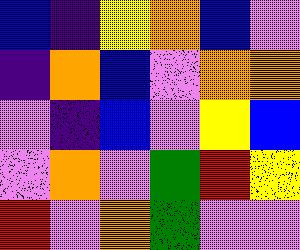[["blue", "indigo", "yellow", "orange", "blue", "violet"], ["indigo", "orange", "blue", "violet", "orange", "orange"], ["violet", "indigo", "blue", "violet", "yellow", "blue"], ["violet", "orange", "violet", "green", "red", "yellow"], ["red", "violet", "orange", "green", "violet", "violet"]]